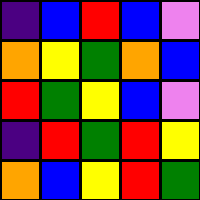[["indigo", "blue", "red", "blue", "violet"], ["orange", "yellow", "green", "orange", "blue"], ["red", "green", "yellow", "blue", "violet"], ["indigo", "red", "green", "red", "yellow"], ["orange", "blue", "yellow", "red", "green"]]